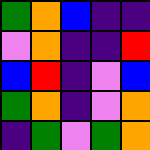[["green", "orange", "blue", "indigo", "indigo"], ["violet", "orange", "indigo", "indigo", "red"], ["blue", "red", "indigo", "violet", "blue"], ["green", "orange", "indigo", "violet", "orange"], ["indigo", "green", "violet", "green", "orange"]]